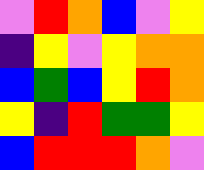[["violet", "red", "orange", "blue", "violet", "yellow"], ["indigo", "yellow", "violet", "yellow", "orange", "orange"], ["blue", "green", "blue", "yellow", "red", "orange"], ["yellow", "indigo", "red", "green", "green", "yellow"], ["blue", "red", "red", "red", "orange", "violet"]]